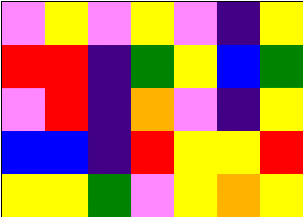[["violet", "yellow", "violet", "yellow", "violet", "indigo", "yellow"], ["red", "red", "indigo", "green", "yellow", "blue", "green"], ["violet", "red", "indigo", "orange", "violet", "indigo", "yellow"], ["blue", "blue", "indigo", "red", "yellow", "yellow", "red"], ["yellow", "yellow", "green", "violet", "yellow", "orange", "yellow"]]